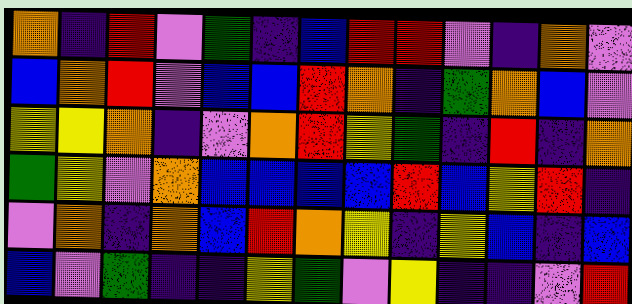[["orange", "indigo", "red", "violet", "green", "indigo", "blue", "red", "red", "violet", "indigo", "orange", "violet"], ["blue", "orange", "red", "violet", "blue", "blue", "red", "orange", "indigo", "green", "orange", "blue", "violet"], ["yellow", "yellow", "orange", "indigo", "violet", "orange", "red", "yellow", "green", "indigo", "red", "indigo", "orange"], ["green", "yellow", "violet", "orange", "blue", "blue", "blue", "blue", "red", "blue", "yellow", "red", "indigo"], ["violet", "orange", "indigo", "orange", "blue", "red", "orange", "yellow", "indigo", "yellow", "blue", "indigo", "blue"], ["blue", "violet", "green", "indigo", "indigo", "yellow", "green", "violet", "yellow", "indigo", "indigo", "violet", "red"]]